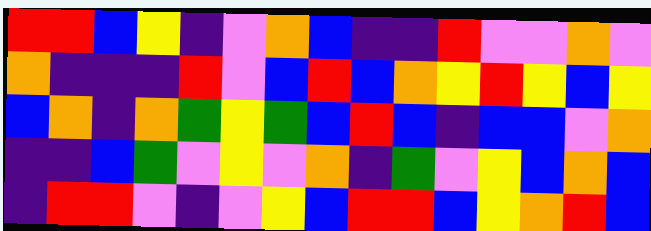[["red", "red", "blue", "yellow", "indigo", "violet", "orange", "blue", "indigo", "indigo", "red", "violet", "violet", "orange", "violet"], ["orange", "indigo", "indigo", "indigo", "red", "violet", "blue", "red", "blue", "orange", "yellow", "red", "yellow", "blue", "yellow"], ["blue", "orange", "indigo", "orange", "green", "yellow", "green", "blue", "red", "blue", "indigo", "blue", "blue", "violet", "orange"], ["indigo", "indigo", "blue", "green", "violet", "yellow", "violet", "orange", "indigo", "green", "violet", "yellow", "blue", "orange", "blue"], ["indigo", "red", "red", "violet", "indigo", "violet", "yellow", "blue", "red", "red", "blue", "yellow", "orange", "red", "blue"]]